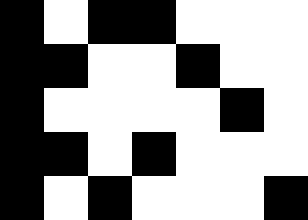[["black", "white", "black", "black", "white", "white", "white"], ["black", "black", "white", "white", "black", "white", "white"], ["black", "white", "white", "white", "white", "black", "white"], ["black", "black", "white", "black", "white", "white", "white"], ["black", "white", "black", "white", "white", "white", "black"]]